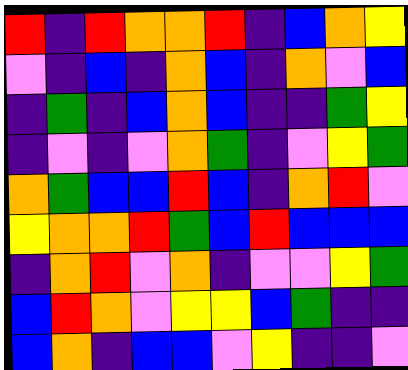[["red", "indigo", "red", "orange", "orange", "red", "indigo", "blue", "orange", "yellow"], ["violet", "indigo", "blue", "indigo", "orange", "blue", "indigo", "orange", "violet", "blue"], ["indigo", "green", "indigo", "blue", "orange", "blue", "indigo", "indigo", "green", "yellow"], ["indigo", "violet", "indigo", "violet", "orange", "green", "indigo", "violet", "yellow", "green"], ["orange", "green", "blue", "blue", "red", "blue", "indigo", "orange", "red", "violet"], ["yellow", "orange", "orange", "red", "green", "blue", "red", "blue", "blue", "blue"], ["indigo", "orange", "red", "violet", "orange", "indigo", "violet", "violet", "yellow", "green"], ["blue", "red", "orange", "violet", "yellow", "yellow", "blue", "green", "indigo", "indigo"], ["blue", "orange", "indigo", "blue", "blue", "violet", "yellow", "indigo", "indigo", "violet"]]